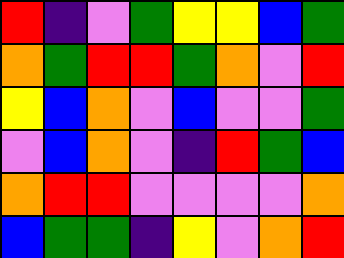[["red", "indigo", "violet", "green", "yellow", "yellow", "blue", "green"], ["orange", "green", "red", "red", "green", "orange", "violet", "red"], ["yellow", "blue", "orange", "violet", "blue", "violet", "violet", "green"], ["violet", "blue", "orange", "violet", "indigo", "red", "green", "blue"], ["orange", "red", "red", "violet", "violet", "violet", "violet", "orange"], ["blue", "green", "green", "indigo", "yellow", "violet", "orange", "red"]]